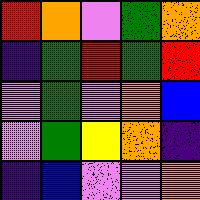[["red", "orange", "violet", "green", "orange"], ["indigo", "green", "red", "green", "red"], ["violet", "green", "violet", "orange", "blue"], ["violet", "green", "yellow", "orange", "indigo"], ["indigo", "blue", "violet", "violet", "orange"]]